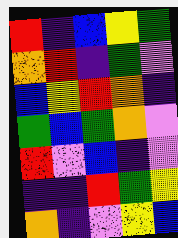[["red", "indigo", "blue", "yellow", "green"], ["orange", "red", "indigo", "green", "violet"], ["blue", "yellow", "red", "orange", "indigo"], ["green", "blue", "green", "orange", "violet"], ["red", "violet", "blue", "indigo", "violet"], ["indigo", "indigo", "red", "green", "yellow"], ["orange", "indigo", "violet", "yellow", "blue"]]